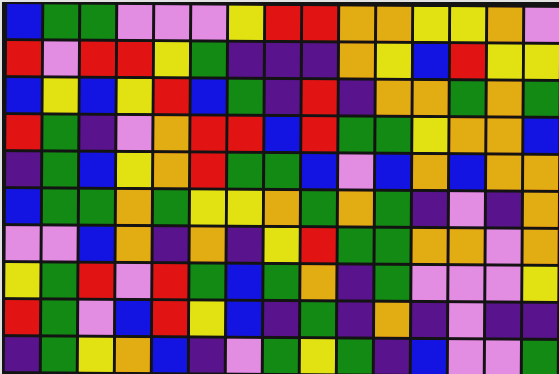[["blue", "green", "green", "violet", "violet", "violet", "yellow", "red", "red", "orange", "orange", "yellow", "yellow", "orange", "violet"], ["red", "violet", "red", "red", "yellow", "green", "indigo", "indigo", "indigo", "orange", "yellow", "blue", "red", "yellow", "yellow"], ["blue", "yellow", "blue", "yellow", "red", "blue", "green", "indigo", "red", "indigo", "orange", "orange", "green", "orange", "green"], ["red", "green", "indigo", "violet", "orange", "red", "red", "blue", "red", "green", "green", "yellow", "orange", "orange", "blue"], ["indigo", "green", "blue", "yellow", "orange", "red", "green", "green", "blue", "violet", "blue", "orange", "blue", "orange", "orange"], ["blue", "green", "green", "orange", "green", "yellow", "yellow", "orange", "green", "orange", "green", "indigo", "violet", "indigo", "orange"], ["violet", "violet", "blue", "orange", "indigo", "orange", "indigo", "yellow", "red", "green", "green", "orange", "orange", "violet", "orange"], ["yellow", "green", "red", "violet", "red", "green", "blue", "green", "orange", "indigo", "green", "violet", "violet", "violet", "yellow"], ["red", "green", "violet", "blue", "red", "yellow", "blue", "indigo", "green", "indigo", "orange", "indigo", "violet", "indigo", "indigo"], ["indigo", "green", "yellow", "orange", "blue", "indigo", "violet", "green", "yellow", "green", "indigo", "blue", "violet", "violet", "green"]]